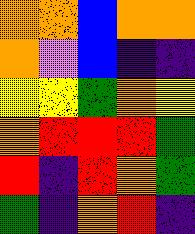[["orange", "orange", "blue", "orange", "orange"], ["orange", "violet", "blue", "indigo", "indigo"], ["yellow", "yellow", "green", "orange", "yellow"], ["orange", "red", "red", "red", "green"], ["red", "indigo", "red", "orange", "green"], ["green", "indigo", "orange", "red", "indigo"]]